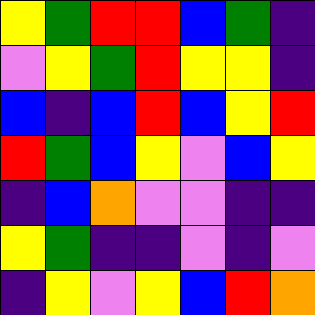[["yellow", "green", "red", "red", "blue", "green", "indigo"], ["violet", "yellow", "green", "red", "yellow", "yellow", "indigo"], ["blue", "indigo", "blue", "red", "blue", "yellow", "red"], ["red", "green", "blue", "yellow", "violet", "blue", "yellow"], ["indigo", "blue", "orange", "violet", "violet", "indigo", "indigo"], ["yellow", "green", "indigo", "indigo", "violet", "indigo", "violet"], ["indigo", "yellow", "violet", "yellow", "blue", "red", "orange"]]